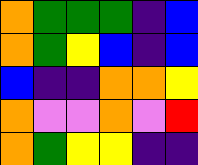[["orange", "green", "green", "green", "indigo", "blue"], ["orange", "green", "yellow", "blue", "indigo", "blue"], ["blue", "indigo", "indigo", "orange", "orange", "yellow"], ["orange", "violet", "violet", "orange", "violet", "red"], ["orange", "green", "yellow", "yellow", "indigo", "indigo"]]